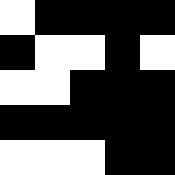[["white", "black", "black", "black", "black"], ["black", "white", "white", "black", "white"], ["white", "white", "black", "black", "black"], ["black", "black", "black", "black", "black"], ["white", "white", "white", "black", "black"]]